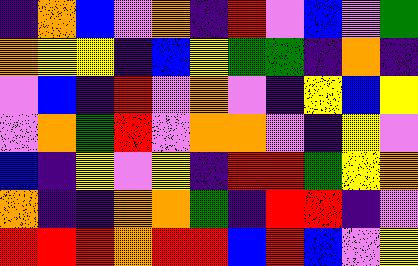[["indigo", "orange", "blue", "violet", "orange", "indigo", "red", "violet", "blue", "violet", "green"], ["orange", "yellow", "yellow", "indigo", "blue", "yellow", "green", "green", "indigo", "orange", "indigo"], ["violet", "blue", "indigo", "red", "violet", "orange", "violet", "indigo", "yellow", "blue", "yellow"], ["violet", "orange", "green", "red", "violet", "orange", "orange", "violet", "indigo", "yellow", "violet"], ["blue", "indigo", "yellow", "violet", "yellow", "indigo", "red", "red", "green", "yellow", "orange"], ["orange", "indigo", "indigo", "orange", "orange", "green", "indigo", "red", "red", "indigo", "violet"], ["red", "red", "red", "orange", "red", "red", "blue", "red", "blue", "violet", "yellow"]]